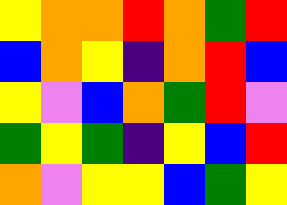[["yellow", "orange", "orange", "red", "orange", "green", "red"], ["blue", "orange", "yellow", "indigo", "orange", "red", "blue"], ["yellow", "violet", "blue", "orange", "green", "red", "violet"], ["green", "yellow", "green", "indigo", "yellow", "blue", "red"], ["orange", "violet", "yellow", "yellow", "blue", "green", "yellow"]]